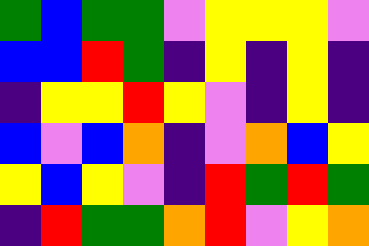[["green", "blue", "green", "green", "violet", "yellow", "yellow", "yellow", "violet"], ["blue", "blue", "red", "green", "indigo", "yellow", "indigo", "yellow", "indigo"], ["indigo", "yellow", "yellow", "red", "yellow", "violet", "indigo", "yellow", "indigo"], ["blue", "violet", "blue", "orange", "indigo", "violet", "orange", "blue", "yellow"], ["yellow", "blue", "yellow", "violet", "indigo", "red", "green", "red", "green"], ["indigo", "red", "green", "green", "orange", "red", "violet", "yellow", "orange"]]